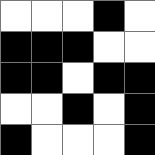[["white", "white", "white", "black", "white"], ["black", "black", "black", "white", "white"], ["black", "black", "white", "black", "black"], ["white", "white", "black", "white", "black"], ["black", "white", "white", "white", "black"]]